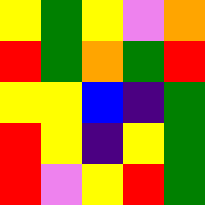[["yellow", "green", "yellow", "violet", "orange"], ["red", "green", "orange", "green", "red"], ["yellow", "yellow", "blue", "indigo", "green"], ["red", "yellow", "indigo", "yellow", "green"], ["red", "violet", "yellow", "red", "green"]]